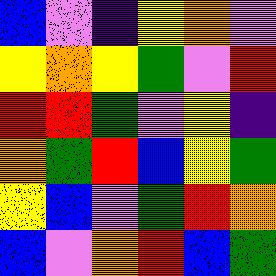[["blue", "violet", "indigo", "yellow", "orange", "violet"], ["yellow", "orange", "yellow", "green", "violet", "red"], ["red", "red", "green", "violet", "yellow", "indigo"], ["orange", "green", "red", "blue", "yellow", "green"], ["yellow", "blue", "violet", "green", "red", "orange"], ["blue", "violet", "orange", "red", "blue", "green"]]